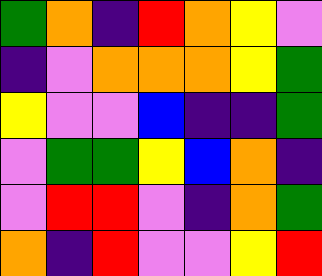[["green", "orange", "indigo", "red", "orange", "yellow", "violet"], ["indigo", "violet", "orange", "orange", "orange", "yellow", "green"], ["yellow", "violet", "violet", "blue", "indigo", "indigo", "green"], ["violet", "green", "green", "yellow", "blue", "orange", "indigo"], ["violet", "red", "red", "violet", "indigo", "orange", "green"], ["orange", "indigo", "red", "violet", "violet", "yellow", "red"]]